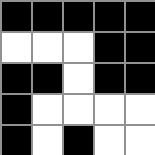[["black", "black", "black", "black", "black"], ["white", "white", "white", "black", "black"], ["black", "black", "white", "black", "black"], ["black", "white", "white", "white", "white"], ["black", "white", "black", "white", "white"]]